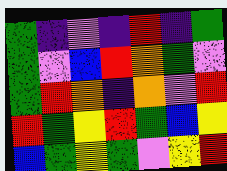[["green", "indigo", "violet", "indigo", "red", "indigo", "green"], ["green", "violet", "blue", "red", "orange", "green", "violet"], ["green", "red", "orange", "indigo", "orange", "violet", "red"], ["red", "green", "yellow", "red", "green", "blue", "yellow"], ["blue", "green", "yellow", "green", "violet", "yellow", "red"]]